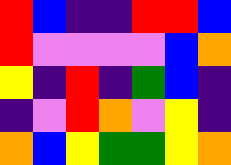[["red", "blue", "indigo", "indigo", "red", "red", "blue"], ["red", "violet", "violet", "violet", "violet", "blue", "orange"], ["yellow", "indigo", "red", "indigo", "green", "blue", "indigo"], ["indigo", "violet", "red", "orange", "violet", "yellow", "indigo"], ["orange", "blue", "yellow", "green", "green", "yellow", "orange"]]